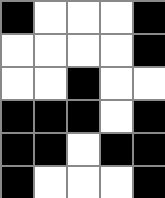[["black", "white", "white", "white", "black"], ["white", "white", "white", "white", "black"], ["white", "white", "black", "white", "white"], ["black", "black", "black", "white", "black"], ["black", "black", "white", "black", "black"], ["black", "white", "white", "white", "black"]]